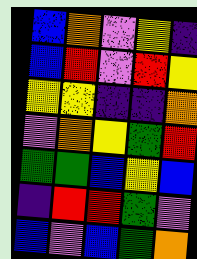[["blue", "orange", "violet", "yellow", "indigo"], ["blue", "red", "violet", "red", "yellow"], ["yellow", "yellow", "indigo", "indigo", "orange"], ["violet", "orange", "yellow", "green", "red"], ["green", "green", "blue", "yellow", "blue"], ["indigo", "red", "red", "green", "violet"], ["blue", "violet", "blue", "green", "orange"]]